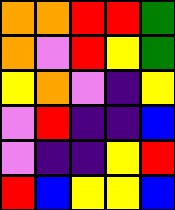[["orange", "orange", "red", "red", "green"], ["orange", "violet", "red", "yellow", "green"], ["yellow", "orange", "violet", "indigo", "yellow"], ["violet", "red", "indigo", "indigo", "blue"], ["violet", "indigo", "indigo", "yellow", "red"], ["red", "blue", "yellow", "yellow", "blue"]]